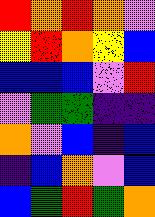[["red", "orange", "red", "orange", "violet"], ["yellow", "red", "orange", "yellow", "blue"], ["blue", "blue", "blue", "violet", "red"], ["violet", "green", "green", "indigo", "indigo"], ["orange", "violet", "blue", "indigo", "blue"], ["indigo", "blue", "orange", "violet", "blue"], ["blue", "green", "red", "green", "orange"]]